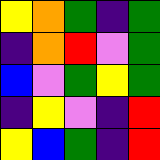[["yellow", "orange", "green", "indigo", "green"], ["indigo", "orange", "red", "violet", "green"], ["blue", "violet", "green", "yellow", "green"], ["indigo", "yellow", "violet", "indigo", "red"], ["yellow", "blue", "green", "indigo", "red"]]